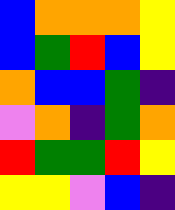[["blue", "orange", "orange", "orange", "yellow"], ["blue", "green", "red", "blue", "yellow"], ["orange", "blue", "blue", "green", "indigo"], ["violet", "orange", "indigo", "green", "orange"], ["red", "green", "green", "red", "yellow"], ["yellow", "yellow", "violet", "blue", "indigo"]]